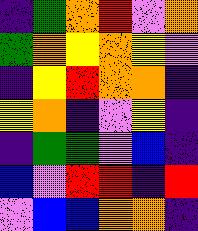[["indigo", "green", "orange", "red", "violet", "orange"], ["green", "orange", "yellow", "orange", "yellow", "violet"], ["indigo", "yellow", "red", "orange", "orange", "indigo"], ["yellow", "orange", "indigo", "violet", "yellow", "indigo"], ["indigo", "green", "green", "violet", "blue", "indigo"], ["blue", "violet", "red", "red", "indigo", "red"], ["violet", "blue", "blue", "orange", "orange", "indigo"]]